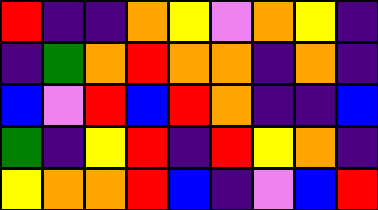[["red", "indigo", "indigo", "orange", "yellow", "violet", "orange", "yellow", "indigo"], ["indigo", "green", "orange", "red", "orange", "orange", "indigo", "orange", "indigo"], ["blue", "violet", "red", "blue", "red", "orange", "indigo", "indigo", "blue"], ["green", "indigo", "yellow", "red", "indigo", "red", "yellow", "orange", "indigo"], ["yellow", "orange", "orange", "red", "blue", "indigo", "violet", "blue", "red"]]